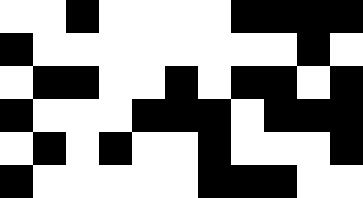[["white", "white", "black", "white", "white", "white", "white", "black", "black", "black", "black"], ["black", "white", "white", "white", "white", "white", "white", "white", "white", "black", "white"], ["white", "black", "black", "white", "white", "black", "white", "black", "black", "white", "black"], ["black", "white", "white", "white", "black", "black", "black", "white", "black", "black", "black"], ["white", "black", "white", "black", "white", "white", "black", "white", "white", "white", "black"], ["black", "white", "white", "white", "white", "white", "black", "black", "black", "white", "white"]]